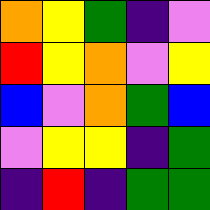[["orange", "yellow", "green", "indigo", "violet"], ["red", "yellow", "orange", "violet", "yellow"], ["blue", "violet", "orange", "green", "blue"], ["violet", "yellow", "yellow", "indigo", "green"], ["indigo", "red", "indigo", "green", "green"]]